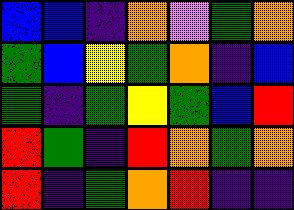[["blue", "blue", "indigo", "orange", "violet", "green", "orange"], ["green", "blue", "yellow", "green", "orange", "indigo", "blue"], ["green", "indigo", "green", "yellow", "green", "blue", "red"], ["red", "green", "indigo", "red", "orange", "green", "orange"], ["red", "indigo", "green", "orange", "red", "indigo", "indigo"]]